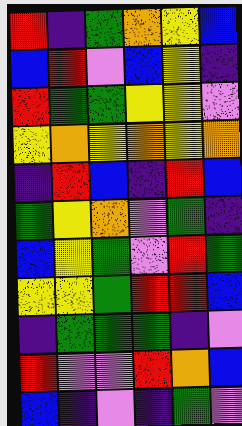[["red", "indigo", "green", "orange", "yellow", "blue"], ["blue", "red", "violet", "blue", "yellow", "indigo"], ["red", "green", "green", "yellow", "yellow", "violet"], ["yellow", "orange", "yellow", "orange", "yellow", "orange"], ["indigo", "red", "blue", "indigo", "red", "blue"], ["green", "yellow", "orange", "violet", "green", "indigo"], ["blue", "yellow", "green", "violet", "red", "green"], ["yellow", "yellow", "green", "red", "red", "blue"], ["indigo", "green", "green", "green", "indigo", "violet"], ["red", "violet", "violet", "red", "orange", "blue"], ["blue", "indigo", "violet", "indigo", "green", "violet"]]